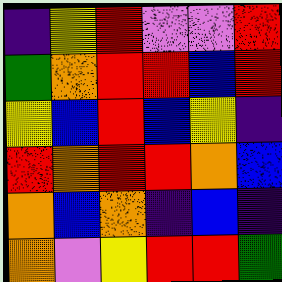[["indigo", "yellow", "red", "violet", "violet", "red"], ["green", "orange", "red", "red", "blue", "red"], ["yellow", "blue", "red", "blue", "yellow", "indigo"], ["red", "orange", "red", "red", "orange", "blue"], ["orange", "blue", "orange", "indigo", "blue", "indigo"], ["orange", "violet", "yellow", "red", "red", "green"]]